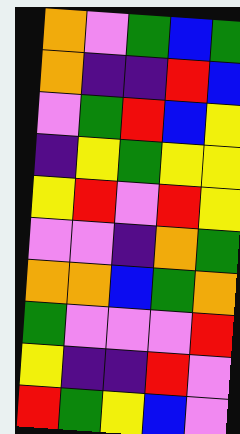[["orange", "violet", "green", "blue", "green"], ["orange", "indigo", "indigo", "red", "blue"], ["violet", "green", "red", "blue", "yellow"], ["indigo", "yellow", "green", "yellow", "yellow"], ["yellow", "red", "violet", "red", "yellow"], ["violet", "violet", "indigo", "orange", "green"], ["orange", "orange", "blue", "green", "orange"], ["green", "violet", "violet", "violet", "red"], ["yellow", "indigo", "indigo", "red", "violet"], ["red", "green", "yellow", "blue", "violet"]]